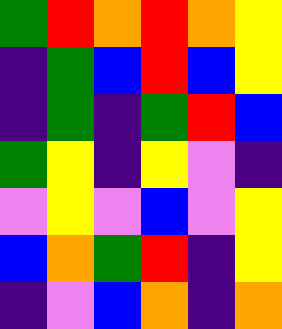[["green", "red", "orange", "red", "orange", "yellow"], ["indigo", "green", "blue", "red", "blue", "yellow"], ["indigo", "green", "indigo", "green", "red", "blue"], ["green", "yellow", "indigo", "yellow", "violet", "indigo"], ["violet", "yellow", "violet", "blue", "violet", "yellow"], ["blue", "orange", "green", "red", "indigo", "yellow"], ["indigo", "violet", "blue", "orange", "indigo", "orange"]]